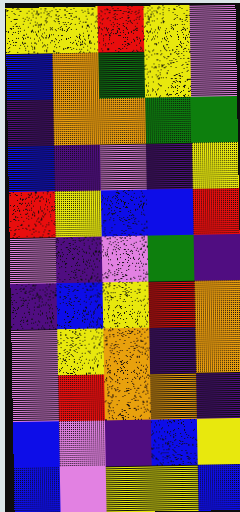[["yellow", "yellow", "red", "yellow", "violet"], ["blue", "orange", "green", "yellow", "violet"], ["indigo", "orange", "orange", "green", "green"], ["blue", "indigo", "violet", "indigo", "yellow"], ["red", "yellow", "blue", "blue", "red"], ["violet", "indigo", "violet", "green", "indigo"], ["indigo", "blue", "yellow", "red", "orange"], ["violet", "yellow", "orange", "indigo", "orange"], ["violet", "red", "orange", "orange", "indigo"], ["blue", "violet", "indigo", "blue", "yellow"], ["blue", "violet", "yellow", "yellow", "blue"]]